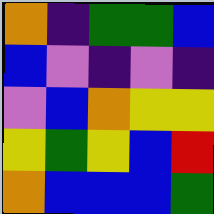[["orange", "indigo", "green", "green", "blue"], ["blue", "violet", "indigo", "violet", "indigo"], ["violet", "blue", "orange", "yellow", "yellow"], ["yellow", "green", "yellow", "blue", "red"], ["orange", "blue", "blue", "blue", "green"]]